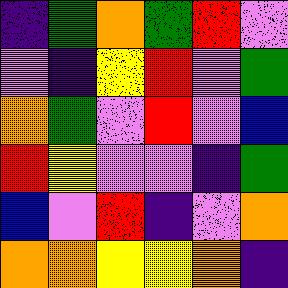[["indigo", "green", "orange", "green", "red", "violet"], ["violet", "indigo", "yellow", "red", "violet", "green"], ["orange", "green", "violet", "red", "violet", "blue"], ["red", "yellow", "violet", "violet", "indigo", "green"], ["blue", "violet", "red", "indigo", "violet", "orange"], ["orange", "orange", "yellow", "yellow", "orange", "indigo"]]